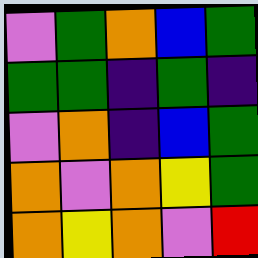[["violet", "green", "orange", "blue", "green"], ["green", "green", "indigo", "green", "indigo"], ["violet", "orange", "indigo", "blue", "green"], ["orange", "violet", "orange", "yellow", "green"], ["orange", "yellow", "orange", "violet", "red"]]